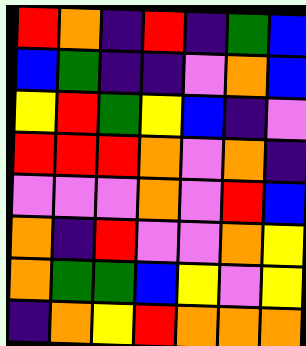[["red", "orange", "indigo", "red", "indigo", "green", "blue"], ["blue", "green", "indigo", "indigo", "violet", "orange", "blue"], ["yellow", "red", "green", "yellow", "blue", "indigo", "violet"], ["red", "red", "red", "orange", "violet", "orange", "indigo"], ["violet", "violet", "violet", "orange", "violet", "red", "blue"], ["orange", "indigo", "red", "violet", "violet", "orange", "yellow"], ["orange", "green", "green", "blue", "yellow", "violet", "yellow"], ["indigo", "orange", "yellow", "red", "orange", "orange", "orange"]]